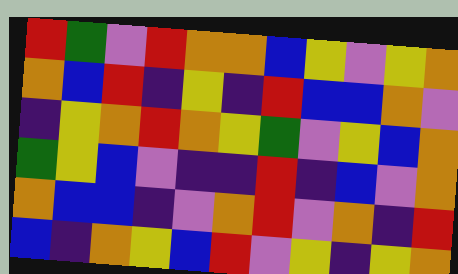[["red", "green", "violet", "red", "orange", "orange", "blue", "yellow", "violet", "yellow", "orange"], ["orange", "blue", "red", "indigo", "yellow", "indigo", "red", "blue", "blue", "orange", "violet"], ["indigo", "yellow", "orange", "red", "orange", "yellow", "green", "violet", "yellow", "blue", "orange"], ["green", "yellow", "blue", "violet", "indigo", "indigo", "red", "indigo", "blue", "violet", "orange"], ["orange", "blue", "blue", "indigo", "violet", "orange", "red", "violet", "orange", "indigo", "red"], ["blue", "indigo", "orange", "yellow", "blue", "red", "violet", "yellow", "indigo", "yellow", "orange"]]